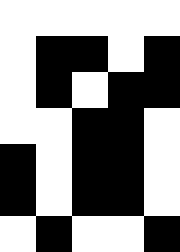[["white", "white", "white", "white", "white"], ["white", "black", "black", "white", "black"], ["white", "black", "white", "black", "black"], ["white", "white", "black", "black", "white"], ["black", "white", "black", "black", "white"], ["black", "white", "black", "black", "white"], ["white", "black", "white", "white", "black"]]